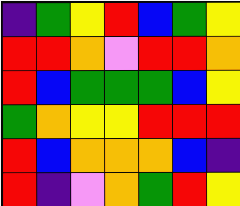[["indigo", "green", "yellow", "red", "blue", "green", "yellow"], ["red", "red", "orange", "violet", "red", "red", "orange"], ["red", "blue", "green", "green", "green", "blue", "yellow"], ["green", "orange", "yellow", "yellow", "red", "red", "red"], ["red", "blue", "orange", "orange", "orange", "blue", "indigo"], ["red", "indigo", "violet", "orange", "green", "red", "yellow"]]